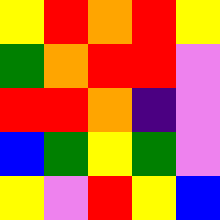[["yellow", "red", "orange", "red", "yellow"], ["green", "orange", "red", "red", "violet"], ["red", "red", "orange", "indigo", "violet"], ["blue", "green", "yellow", "green", "violet"], ["yellow", "violet", "red", "yellow", "blue"]]